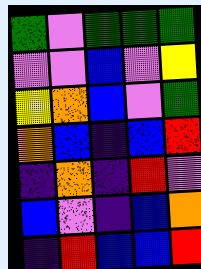[["green", "violet", "green", "green", "green"], ["violet", "violet", "blue", "violet", "yellow"], ["yellow", "orange", "blue", "violet", "green"], ["orange", "blue", "indigo", "blue", "red"], ["indigo", "orange", "indigo", "red", "violet"], ["blue", "violet", "indigo", "blue", "orange"], ["indigo", "red", "blue", "blue", "red"]]